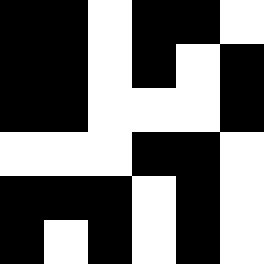[["black", "black", "white", "black", "black", "white"], ["black", "black", "white", "black", "white", "black"], ["black", "black", "white", "white", "white", "black"], ["white", "white", "white", "black", "black", "white"], ["black", "black", "black", "white", "black", "white"], ["black", "white", "black", "white", "black", "white"]]